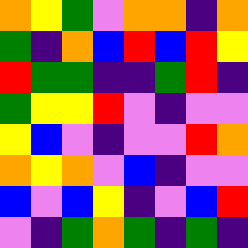[["orange", "yellow", "green", "violet", "orange", "orange", "indigo", "orange"], ["green", "indigo", "orange", "blue", "red", "blue", "red", "yellow"], ["red", "green", "green", "indigo", "indigo", "green", "red", "indigo"], ["green", "yellow", "yellow", "red", "violet", "indigo", "violet", "violet"], ["yellow", "blue", "violet", "indigo", "violet", "violet", "red", "orange"], ["orange", "yellow", "orange", "violet", "blue", "indigo", "violet", "violet"], ["blue", "violet", "blue", "yellow", "indigo", "violet", "blue", "red"], ["violet", "indigo", "green", "orange", "green", "indigo", "green", "indigo"]]